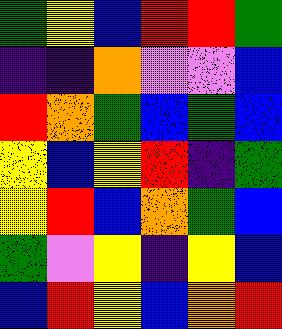[["green", "yellow", "blue", "red", "red", "green"], ["indigo", "indigo", "orange", "violet", "violet", "blue"], ["red", "orange", "green", "blue", "green", "blue"], ["yellow", "blue", "yellow", "red", "indigo", "green"], ["yellow", "red", "blue", "orange", "green", "blue"], ["green", "violet", "yellow", "indigo", "yellow", "blue"], ["blue", "red", "yellow", "blue", "orange", "red"]]